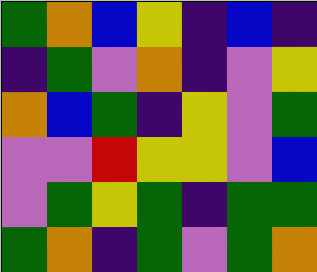[["green", "orange", "blue", "yellow", "indigo", "blue", "indigo"], ["indigo", "green", "violet", "orange", "indigo", "violet", "yellow"], ["orange", "blue", "green", "indigo", "yellow", "violet", "green"], ["violet", "violet", "red", "yellow", "yellow", "violet", "blue"], ["violet", "green", "yellow", "green", "indigo", "green", "green"], ["green", "orange", "indigo", "green", "violet", "green", "orange"]]